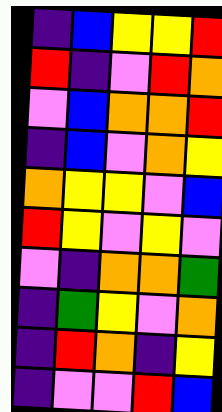[["indigo", "blue", "yellow", "yellow", "red"], ["red", "indigo", "violet", "red", "orange"], ["violet", "blue", "orange", "orange", "red"], ["indigo", "blue", "violet", "orange", "yellow"], ["orange", "yellow", "yellow", "violet", "blue"], ["red", "yellow", "violet", "yellow", "violet"], ["violet", "indigo", "orange", "orange", "green"], ["indigo", "green", "yellow", "violet", "orange"], ["indigo", "red", "orange", "indigo", "yellow"], ["indigo", "violet", "violet", "red", "blue"]]